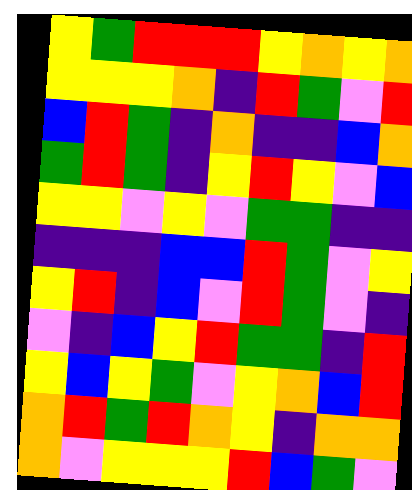[["yellow", "green", "red", "red", "red", "yellow", "orange", "yellow", "orange"], ["yellow", "yellow", "yellow", "orange", "indigo", "red", "green", "violet", "red"], ["blue", "red", "green", "indigo", "orange", "indigo", "indigo", "blue", "orange"], ["green", "red", "green", "indigo", "yellow", "red", "yellow", "violet", "blue"], ["yellow", "yellow", "violet", "yellow", "violet", "green", "green", "indigo", "indigo"], ["indigo", "indigo", "indigo", "blue", "blue", "red", "green", "violet", "yellow"], ["yellow", "red", "indigo", "blue", "violet", "red", "green", "violet", "indigo"], ["violet", "indigo", "blue", "yellow", "red", "green", "green", "indigo", "red"], ["yellow", "blue", "yellow", "green", "violet", "yellow", "orange", "blue", "red"], ["orange", "red", "green", "red", "orange", "yellow", "indigo", "orange", "orange"], ["orange", "violet", "yellow", "yellow", "yellow", "red", "blue", "green", "violet"]]